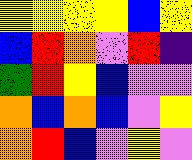[["yellow", "yellow", "yellow", "yellow", "blue", "yellow"], ["blue", "red", "orange", "violet", "red", "indigo"], ["green", "red", "yellow", "blue", "violet", "violet"], ["orange", "blue", "orange", "blue", "violet", "yellow"], ["orange", "red", "blue", "violet", "yellow", "violet"]]